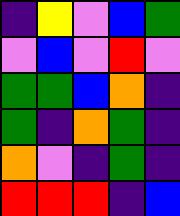[["indigo", "yellow", "violet", "blue", "green"], ["violet", "blue", "violet", "red", "violet"], ["green", "green", "blue", "orange", "indigo"], ["green", "indigo", "orange", "green", "indigo"], ["orange", "violet", "indigo", "green", "indigo"], ["red", "red", "red", "indigo", "blue"]]